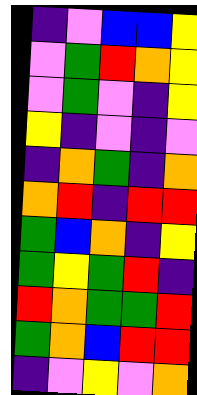[["indigo", "violet", "blue", "blue", "yellow"], ["violet", "green", "red", "orange", "yellow"], ["violet", "green", "violet", "indigo", "yellow"], ["yellow", "indigo", "violet", "indigo", "violet"], ["indigo", "orange", "green", "indigo", "orange"], ["orange", "red", "indigo", "red", "red"], ["green", "blue", "orange", "indigo", "yellow"], ["green", "yellow", "green", "red", "indigo"], ["red", "orange", "green", "green", "red"], ["green", "orange", "blue", "red", "red"], ["indigo", "violet", "yellow", "violet", "orange"]]